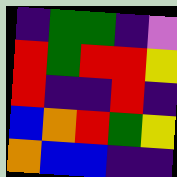[["indigo", "green", "green", "indigo", "violet"], ["red", "green", "red", "red", "yellow"], ["red", "indigo", "indigo", "red", "indigo"], ["blue", "orange", "red", "green", "yellow"], ["orange", "blue", "blue", "indigo", "indigo"]]